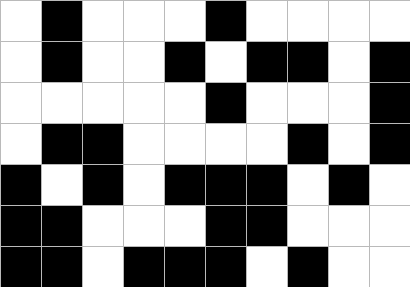[["white", "black", "white", "white", "white", "black", "white", "white", "white", "white"], ["white", "black", "white", "white", "black", "white", "black", "black", "white", "black"], ["white", "white", "white", "white", "white", "black", "white", "white", "white", "black"], ["white", "black", "black", "white", "white", "white", "white", "black", "white", "black"], ["black", "white", "black", "white", "black", "black", "black", "white", "black", "white"], ["black", "black", "white", "white", "white", "black", "black", "white", "white", "white"], ["black", "black", "white", "black", "black", "black", "white", "black", "white", "white"]]